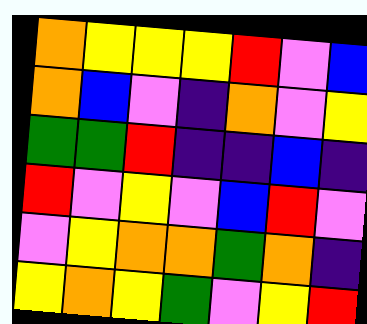[["orange", "yellow", "yellow", "yellow", "red", "violet", "blue"], ["orange", "blue", "violet", "indigo", "orange", "violet", "yellow"], ["green", "green", "red", "indigo", "indigo", "blue", "indigo"], ["red", "violet", "yellow", "violet", "blue", "red", "violet"], ["violet", "yellow", "orange", "orange", "green", "orange", "indigo"], ["yellow", "orange", "yellow", "green", "violet", "yellow", "red"]]